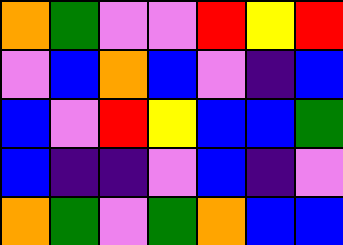[["orange", "green", "violet", "violet", "red", "yellow", "red"], ["violet", "blue", "orange", "blue", "violet", "indigo", "blue"], ["blue", "violet", "red", "yellow", "blue", "blue", "green"], ["blue", "indigo", "indigo", "violet", "blue", "indigo", "violet"], ["orange", "green", "violet", "green", "orange", "blue", "blue"]]